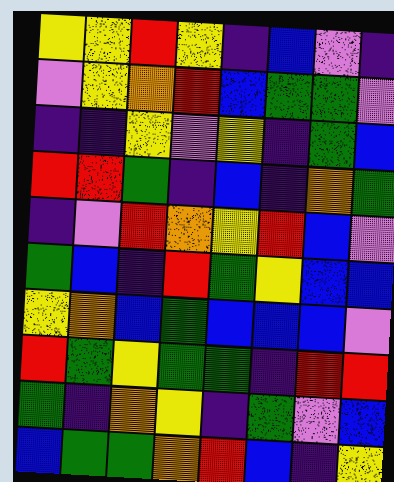[["yellow", "yellow", "red", "yellow", "indigo", "blue", "violet", "indigo"], ["violet", "yellow", "orange", "red", "blue", "green", "green", "violet"], ["indigo", "indigo", "yellow", "violet", "yellow", "indigo", "green", "blue"], ["red", "red", "green", "indigo", "blue", "indigo", "orange", "green"], ["indigo", "violet", "red", "orange", "yellow", "red", "blue", "violet"], ["green", "blue", "indigo", "red", "green", "yellow", "blue", "blue"], ["yellow", "orange", "blue", "green", "blue", "blue", "blue", "violet"], ["red", "green", "yellow", "green", "green", "indigo", "red", "red"], ["green", "indigo", "orange", "yellow", "indigo", "green", "violet", "blue"], ["blue", "green", "green", "orange", "red", "blue", "indigo", "yellow"]]